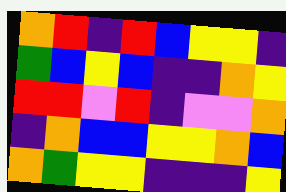[["orange", "red", "indigo", "red", "blue", "yellow", "yellow", "indigo"], ["green", "blue", "yellow", "blue", "indigo", "indigo", "orange", "yellow"], ["red", "red", "violet", "red", "indigo", "violet", "violet", "orange"], ["indigo", "orange", "blue", "blue", "yellow", "yellow", "orange", "blue"], ["orange", "green", "yellow", "yellow", "indigo", "indigo", "indigo", "yellow"]]